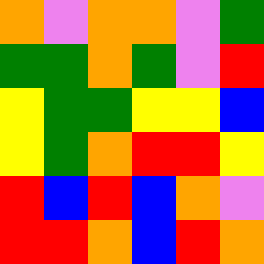[["orange", "violet", "orange", "orange", "violet", "green"], ["green", "green", "orange", "green", "violet", "red"], ["yellow", "green", "green", "yellow", "yellow", "blue"], ["yellow", "green", "orange", "red", "red", "yellow"], ["red", "blue", "red", "blue", "orange", "violet"], ["red", "red", "orange", "blue", "red", "orange"]]